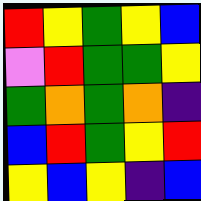[["red", "yellow", "green", "yellow", "blue"], ["violet", "red", "green", "green", "yellow"], ["green", "orange", "green", "orange", "indigo"], ["blue", "red", "green", "yellow", "red"], ["yellow", "blue", "yellow", "indigo", "blue"]]